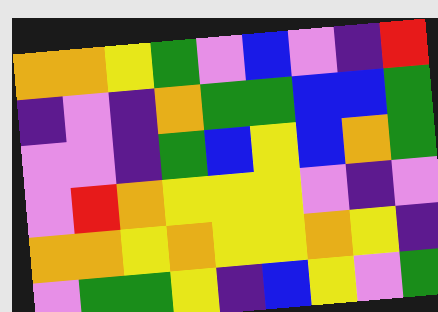[["orange", "orange", "yellow", "green", "violet", "blue", "violet", "indigo", "red"], ["indigo", "violet", "indigo", "orange", "green", "green", "blue", "blue", "green"], ["violet", "violet", "indigo", "green", "blue", "yellow", "blue", "orange", "green"], ["violet", "red", "orange", "yellow", "yellow", "yellow", "violet", "indigo", "violet"], ["orange", "orange", "yellow", "orange", "yellow", "yellow", "orange", "yellow", "indigo"], ["violet", "green", "green", "yellow", "indigo", "blue", "yellow", "violet", "green"]]